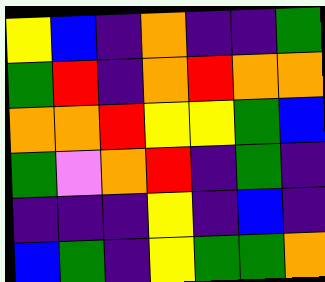[["yellow", "blue", "indigo", "orange", "indigo", "indigo", "green"], ["green", "red", "indigo", "orange", "red", "orange", "orange"], ["orange", "orange", "red", "yellow", "yellow", "green", "blue"], ["green", "violet", "orange", "red", "indigo", "green", "indigo"], ["indigo", "indigo", "indigo", "yellow", "indigo", "blue", "indigo"], ["blue", "green", "indigo", "yellow", "green", "green", "orange"]]